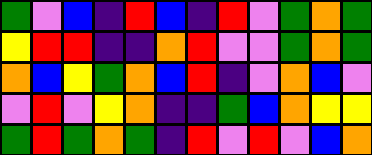[["green", "violet", "blue", "indigo", "red", "blue", "indigo", "red", "violet", "green", "orange", "green"], ["yellow", "red", "red", "indigo", "indigo", "orange", "red", "violet", "violet", "green", "orange", "green"], ["orange", "blue", "yellow", "green", "orange", "blue", "red", "indigo", "violet", "orange", "blue", "violet"], ["violet", "red", "violet", "yellow", "orange", "indigo", "indigo", "green", "blue", "orange", "yellow", "yellow"], ["green", "red", "green", "orange", "green", "indigo", "red", "violet", "red", "violet", "blue", "orange"]]